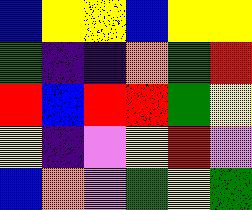[["blue", "yellow", "yellow", "blue", "yellow", "yellow"], ["green", "indigo", "indigo", "orange", "green", "red"], ["red", "blue", "red", "red", "green", "yellow"], ["yellow", "indigo", "violet", "yellow", "red", "violet"], ["blue", "orange", "violet", "green", "yellow", "green"]]